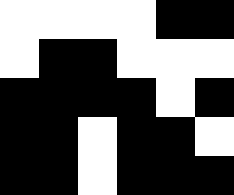[["white", "white", "white", "white", "black", "black"], ["white", "black", "black", "white", "white", "white"], ["black", "black", "black", "black", "white", "black"], ["black", "black", "white", "black", "black", "white"], ["black", "black", "white", "black", "black", "black"]]